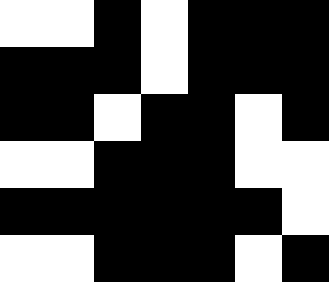[["white", "white", "black", "white", "black", "black", "black"], ["black", "black", "black", "white", "black", "black", "black"], ["black", "black", "white", "black", "black", "white", "black"], ["white", "white", "black", "black", "black", "white", "white"], ["black", "black", "black", "black", "black", "black", "white"], ["white", "white", "black", "black", "black", "white", "black"]]